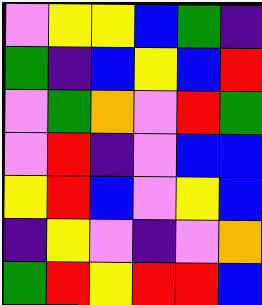[["violet", "yellow", "yellow", "blue", "green", "indigo"], ["green", "indigo", "blue", "yellow", "blue", "red"], ["violet", "green", "orange", "violet", "red", "green"], ["violet", "red", "indigo", "violet", "blue", "blue"], ["yellow", "red", "blue", "violet", "yellow", "blue"], ["indigo", "yellow", "violet", "indigo", "violet", "orange"], ["green", "red", "yellow", "red", "red", "blue"]]